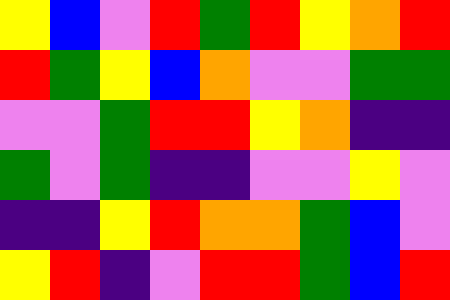[["yellow", "blue", "violet", "red", "green", "red", "yellow", "orange", "red"], ["red", "green", "yellow", "blue", "orange", "violet", "violet", "green", "green"], ["violet", "violet", "green", "red", "red", "yellow", "orange", "indigo", "indigo"], ["green", "violet", "green", "indigo", "indigo", "violet", "violet", "yellow", "violet"], ["indigo", "indigo", "yellow", "red", "orange", "orange", "green", "blue", "violet"], ["yellow", "red", "indigo", "violet", "red", "red", "green", "blue", "red"]]